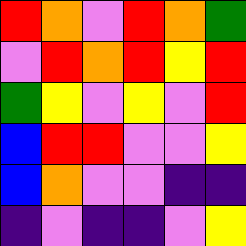[["red", "orange", "violet", "red", "orange", "green"], ["violet", "red", "orange", "red", "yellow", "red"], ["green", "yellow", "violet", "yellow", "violet", "red"], ["blue", "red", "red", "violet", "violet", "yellow"], ["blue", "orange", "violet", "violet", "indigo", "indigo"], ["indigo", "violet", "indigo", "indigo", "violet", "yellow"]]